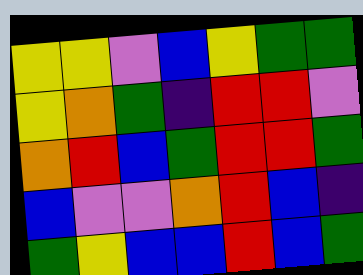[["yellow", "yellow", "violet", "blue", "yellow", "green", "green"], ["yellow", "orange", "green", "indigo", "red", "red", "violet"], ["orange", "red", "blue", "green", "red", "red", "green"], ["blue", "violet", "violet", "orange", "red", "blue", "indigo"], ["green", "yellow", "blue", "blue", "red", "blue", "green"]]